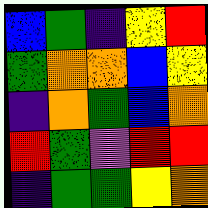[["blue", "green", "indigo", "yellow", "red"], ["green", "orange", "orange", "blue", "yellow"], ["indigo", "orange", "green", "blue", "orange"], ["red", "green", "violet", "red", "red"], ["indigo", "green", "green", "yellow", "orange"]]